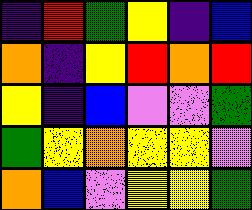[["indigo", "red", "green", "yellow", "indigo", "blue"], ["orange", "indigo", "yellow", "red", "orange", "red"], ["yellow", "indigo", "blue", "violet", "violet", "green"], ["green", "yellow", "orange", "yellow", "yellow", "violet"], ["orange", "blue", "violet", "yellow", "yellow", "green"]]